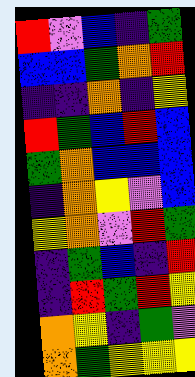[["red", "violet", "blue", "indigo", "green"], ["blue", "blue", "green", "orange", "red"], ["indigo", "indigo", "orange", "indigo", "yellow"], ["red", "green", "blue", "red", "blue"], ["green", "orange", "blue", "blue", "blue"], ["indigo", "orange", "yellow", "violet", "blue"], ["yellow", "orange", "violet", "red", "green"], ["indigo", "green", "blue", "indigo", "red"], ["indigo", "red", "green", "red", "yellow"], ["orange", "yellow", "indigo", "green", "violet"], ["orange", "green", "yellow", "yellow", "yellow"]]